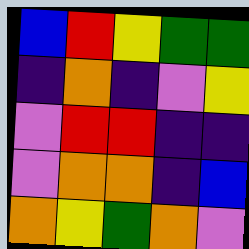[["blue", "red", "yellow", "green", "green"], ["indigo", "orange", "indigo", "violet", "yellow"], ["violet", "red", "red", "indigo", "indigo"], ["violet", "orange", "orange", "indigo", "blue"], ["orange", "yellow", "green", "orange", "violet"]]